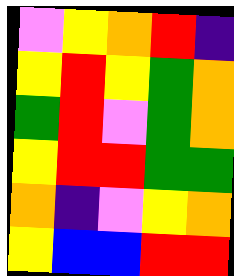[["violet", "yellow", "orange", "red", "indigo"], ["yellow", "red", "yellow", "green", "orange"], ["green", "red", "violet", "green", "orange"], ["yellow", "red", "red", "green", "green"], ["orange", "indigo", "violet", "yellow", "orange"], ["yellow", "blue", "blue", "red", "red"]]